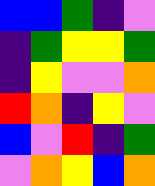[["blue", "blue", "green", "indigo", "violet"], ["indigo", "green", "yellow", "yellow", "green"], ["indigo", "yellow", "violet", "violet", "orange"], ["red", "orange", "indigo", "yellow", "violet"], ["blue", "violet", "red", "indigo", "green"], ["violet", "orange", "yellow", "blue", "orange"]]